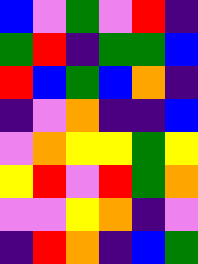[["blue", "violet", "green", "violet", "red", "indigo"], ["green", "red", "indigo", "green", "green", "blue"], ["red", "blue", "green", "blue", "orange", "indigo"], ["indigo", "violet", "orange", "indigo", "indigo", "blue"], ["violet", "orange", "yellow", "yellow", "green", "yellow"], ["yellow", "red", "violet", "red", "green", "orange"], ["violet", "violet", "yellow", "orange", "indigo", "violet"], ["indigo", "red", "orange", "indigo", "blue", "green"]]